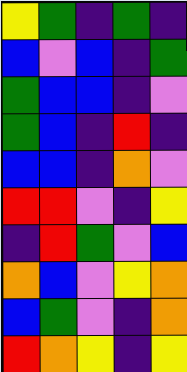[["yellow", "green", "indigo", "green", "indigo"], ["blue", "violet", "blue", "indigo", "green"], ["green", "blue", "blue", "indigo", "violet"], ["green", "blue", "indigo", "red", "indigo"], ["blue", "blue", "indigo", "orange", "violet"], ["red", "red", "violet", "indigo", "yellow"], ["indigo", "red", "green", "violet", "blue"], ["orange", "blue", "violet", "yellow", "orange"], ["blue", "green", "violet", "indigo", "orange"], ["red", "orange", "yellow", "indigo", "yellow"]]